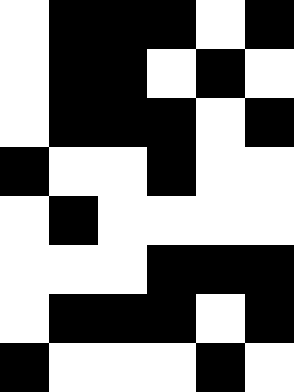[["white", "black", "black", "black", "white", "black"], ["white", "black", "black", "white", "black", "white"], ["white", "black", "black", "black", "white", "black"], ["black", "white", "white", "black", "white", "white"], ["white", "black", "white", "white", "white", "white"], ["white", "white", "white", "black", "black", "black"], ["white", "black", "black", "black", "white", "black"], ["black", "white", "white", "white", "black", "white"]]